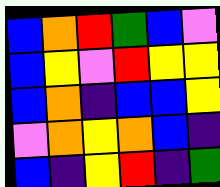[["blue", "orange", "red", "green", "blue", "violet"], ["blue", "yellow", "violet", "red", "yellow", "yellow"], ["blue", "orange", "indigo", "blue", "blue", "yellow"], ["violet", "orange", "yellow", "orange", "blue", "indigo"], ["blue", "indigo", "yellow", "red", "indigo", "green"]]